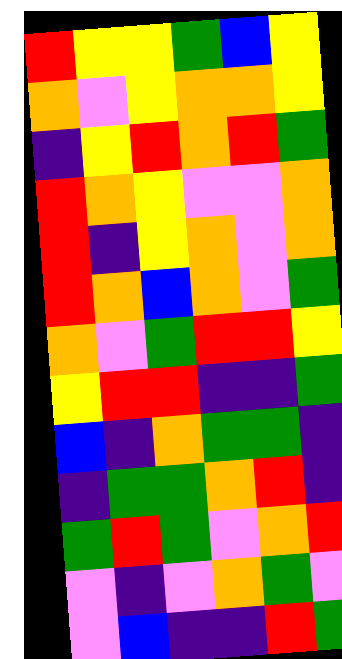[["red", "yellow", "yellow", "green", "blue", "yellow"], ["orange", "violet", "yellow", "orange", "orange", "yellow"], ["indigo", "yellow", "red", "orange", "red", "green"], ["red", "orange", "yellow", "violet", "violet", "orange"], ["red", "indigo", "yellow", "orange", "violet", "orange"], ["red", "orange", "blue", "orange", "violet", "green"], ["orange", "violet", "green", "red", "red", "yellow"], ["yellow", "red", "red", "indigo", "indigo", "green"], ["blue", "indigo", "orange", "green", "green", "indigo"], ["indigo", "green", "green", "orange", "red", "indigo"], ["green", "red", "green", "violet", "orange", "red"], ["violet", "indigo", "violet", "orange", "green", "violet"], ["violet", "blue", "indigo", "indigo", "red", "green"]]